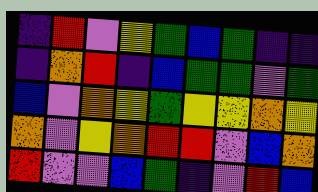[["indigo", "red", "violet", "yellow", "green", "blue", "green", "indigo", "indigo"], ["indigo", "orange", "red", "indigo", "blue", "green", "green", "violet", "green"], ["blue", "violet", "orange", "yellow", "green", "yellow", "yellow", "orange", "yellow"], ["orange", "violet", "yellow", "orange", "red", "red", "violet", "blue", "orange"], ["red", "violet", "violet", "blue", "green", "indigo", "violet", "red", "blue"]]